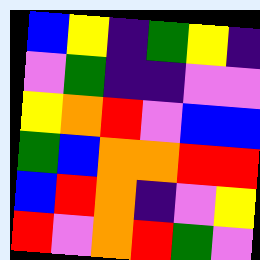[["blue", "yellow", "indigo", "green", "yellow", "indigo"], ["violet", "green", "indigo", "indigo", "violet", "violet"], ["yellow", "orange", "red", "violet", "blue", "blue"], ["green", "blue", "orange", "orange", "red", "red"], ["blue", "red", "orange", "indigo", "violet", "yellow"], ["red", "violet", "orange", "red", "green", "violet"]]